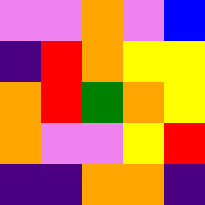[["violet", "violet", "orange", "violet", "blue"], ["indigo", "red", "orange", "yellow", "yellow"], ["orange", "red", "green", "orange", "yellow"], ["orange", "violet", "violet", "yellow", "red"], ["indigo", "indigo", "orange", "orange", "indigo"]]